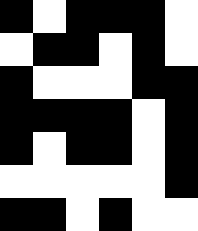[["black", "white", "black", "black", "black", "white"], ["white", "black", "black", "white", "black", "white"], ["black", "white", "white", "white", "black", "black"], ["black", "black", "black", "black", "white", "black"], ["black", "white", "black", "black", "white", "black"], ["white", "white", "white", "white", "white", "black"], ["black", "black", "white", "black", "white", "white"]]